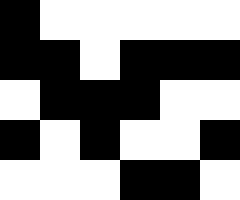[["black", "white", "white", "white", "white", "white"], ["black", "black", "white", "black", "black", "black"], ["white", "black", "black", "black", "white", "white"], ["black", "white", "black", "white", "white", "black"], ["white", "white", "white", "black", "black", "white"]]